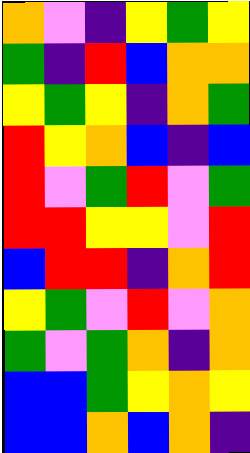[["orange", "violet", "indigo", "yellow", "green", "yellow"], ["green", "indigo", "red", "blue", "orange", "orange"], ["yellow", "green", "yellow", "indigo", "orange", "green"], ["red", "yellow", "orange", "blue", "indigo", "blue"], ["red", "violet", "green", "red", "violet", "green"], ["red", "red", "yellow", "yellow", "violet", "red"], ["blue", "red", "red", "indigo", "orange", "red"], ["yellow", "green", "violet", "red", "violet", "orange"], ["green", "violet", "green", "orange", "indigo", "orange"], ["blue", "blue", "green", "yellow", "orange", "yellow"], ["blue", "blue", "orange", "blue", "orange", "indigo"]]